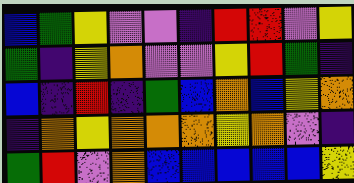[["blue", "green", "yellow", "violet", "violet", "indigo", "red", "red", "violet", "yellow"], ["green", "indigo", "yellow", "orange", "violet", "violet", "yellow", "red", "green", "indigo"], ["blue", "indigo", "red", "indigo", "green", "blue", "orange", "blue", "yellow", "orange"], ["indigo", "orange", "yellow", "orange", "orange", "orange", "yellow", "orange", "violet", "indigo"], ["green", "red", "violet", "orange", "blue", "blue", "blue", "blue", "blue", "yellow"]]